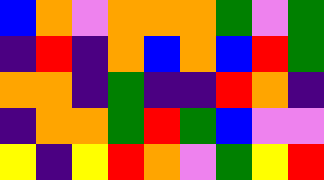[["blue", "orange", "violet", "orange", "orange", "orange", "green", "violet", "green"], ["indigo", "red", "indigo", "orange", "blue", "orange", "blue", "red", "green"], ["orange", "orange", "indigo", "green", "indigo", "indigo", "red", "orange", "indigo"], ["indigo", "orange", "orange", "green", "red", "green", "blue", "violet", "violet"], ["yellow", "indigo", "yellow", "red", "orange", "violet", "green", "yellow", "red"]]